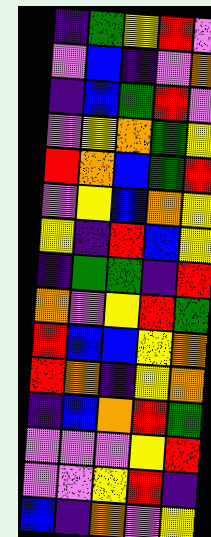[["indigo", "green", "yellow", "red", "violet"], ["violet", "blue", "indigo", "violet", "orange"], ["indigo", "blue", "green", "red", "violet"], ["violet", "yellow", "orange", "green", "yellow"], ["red", "orange", "blue", "green", "red"], ["violet", "yellow", "blue", "orange", "yellow"], ["yellow", "indigo", "red", "blue", "yellow"], ["indigo", "green", "green", "indigo", "red"], ["orange", "violet", "yellow", "red", "green"], ["red", "blue", "blue", "yellow", "orange"], ["red", "orange", "indigo", "yellow", "orange"], ["indigo", "blue", "orange", "red", "green"], ["violet", "violet", "violet", "yellow", "red"], ["violet", "violet", "yellow", "red", "indigo"], ["blue", "indigo", "orange", "violet", "yellow"]]